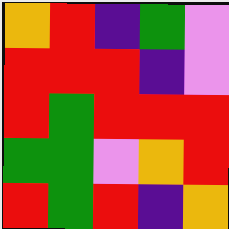[["orange", "red", "indigo", "green", "violet"], ["red", "red", "red", "indigo", "violet"], ["red", "green", "red", "red", "red"], ["green", "green", "violet", "orange", "red"], ["red", "green", "red", "indigo", "orange"]]